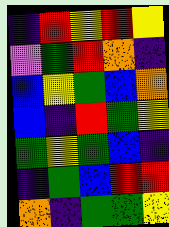[["indigo", "red", "yellow", "red", "yellow"], ["violet", "green", "red", "orange", "indigo"], ["blue", "yellow", "green", "blue", "orange"], ["blue", "indigo", "red", "green", "yellow"], ["green", "yellow", "green", "blue", "indigo"], ["indigo", "green", "blue", "red", "red"], ["orange", "indigo", "green", "green", "yellow"]]